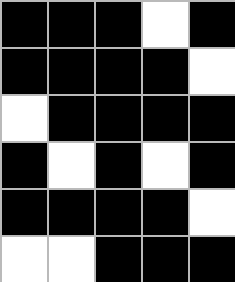[["black", "black", "black", "white", "black"], ["black", "black", "black", "black", "white"], ["white", "black", "black", "black", "black"], ["black", "white", "black", "white", "black"], ["black", "black", "black", "black", "white"], ["white", "white", "black", "black", "black"]]